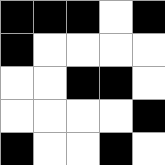[["black", "black", "black", "white", "black"], ["black", "white", "white", "white", "white"], ["white", "white", "black", "black", "white"], ["white", "white", "white", "white", "black"], ["black", "white", "white", "black", "white"]]